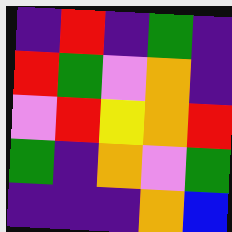[["indigo", "red", "indigo", "green", "indigo"], ["red", "green", "violet", "orange", "indigo"], ["violet", "red", "yellow", "orange", "red"], ["green", "indigo", "orange", "violet", "green"], ["indigo", "indigo", "indigo", "orange", "blue"]]